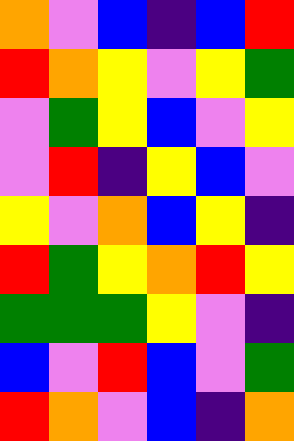[["orange", "violet", "blue", "indigo", "blue", "red"], ["red", "orange", "yellow", "violet", "yellow", "green"], ["violet", "green", "yellow", "blue", "violet", "yellow"], ["violet", "red", "indigo", "yellow", "blue", "violet"], ["yellow", "violet", "orange", "blue", "yellow", "indigo"], ["red", "green", "yellow", "orange", "red", "yellow"], ["green", "green", "green", "yellow", "violet", "indigo"], ["blue", "violet", "red", "blue", "violet", "green"], ["red", "orange", "violet", "blue", "indigo", "orange"]]